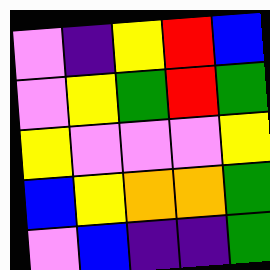[["violet", "indigo", "yellow", "red", "blue"], ["violet", "yellow", "green", "red", "green"], ["yellow", "violet", "violet", "violet", "yellow"], ["blue", "yellow", "orange", "orange", "green"], ["violet", "blue", "indigo", "indigo", "green"]]